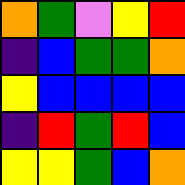[["orange", "green", "violet", "yellow", "red"], ["indigo", "blue", "green", "green", "orange"], ["yellow", "blue", "blue", "blue", "blue"], ["indigo", "red", "green", "red", "blue"], ["yellow", "yellow", "green", "blue", "orange"]]